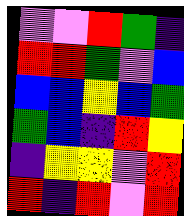[["violet", "violet", "red", "green", "indigo"], ["red", "red", "green", "violet", "blue"], ["blue", "blue", "yellow", "blue", "green"], ["green", "blue", "indigo", "red", "yellow"], ["indigo", "yellow", "yellow", "violet", "red"], ["red", "indigo", "red", "violet", "red"]]